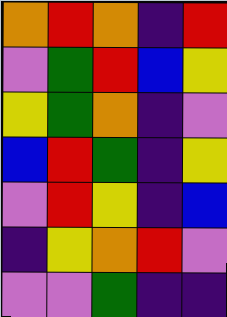[["orange", "red", "orange", "indigo", "red"], ["violet", "green", "red", "blue", "yellow"], ["yellow", "green", "orange", "indigo", "violet"], ["blue", "red", "green", "indigo", "yellow"], ["violet", "red", "yellow", "indigo", "blue"], ["indigo", "yellow", "orange", "red", "violet"], ["violet", "violet", "green", "indigo", "indigo"]]